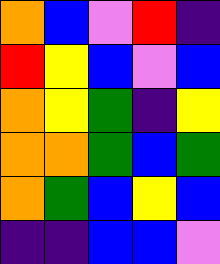[["orange", "blue", "violet", "red", "indigo"], ["red", "yellow", "blue", "violet", "blue"], ["orange", "yellow", "green", "indigo", "yellow"], ["orange", "orange", "green", "blue", "green"], ["orange", "green", "blue", "yellow", "blue"], ["indigo", "indigo", "blue", "blue", "violet"]]